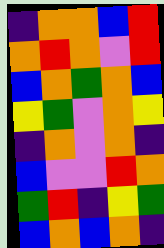[["indigo", "orange", "orange", "blue", "red"], ["orange", "red", "orange", "violet", "red"], ["blue", "orange", "green", "orange", "blue"], ["yellow", "green", "violet", "orange", "yellow"], ["indigo", "orange", "violet", "orange", "indigo"], ["blue", "violet", "violet", "red", "orange"], ["green", "red", "indigo", "yellow", "green"], ["blue", "orange", "blue", "orange", "indigo"]]